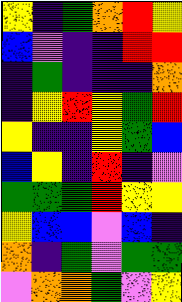[["yellow", "indigo", "green", "orange", "red", "yellow"], ["blue", "violet", "indigo", "indigo", "red", "red"], ["indigo", "green", "indigo", "indigo", "indigo", "orange"], ["indigo", "yellow", "red", "yellow", "green", "red"], ["yellow", "indigo", "indigo", "yellow", "green", "blue"], ["blue", "yellow", "indigo", "red", "indigo", "violet"], ["green", "green", "green", "red", "yellow", "yellow"], ["yellow", "blue", "blue", "violet", "blue", "indigo"], ["orange", "indigo", "green", "violet", "green", "green"], ["violet", "orange", "orange", "green", "violet", "yellow"]]